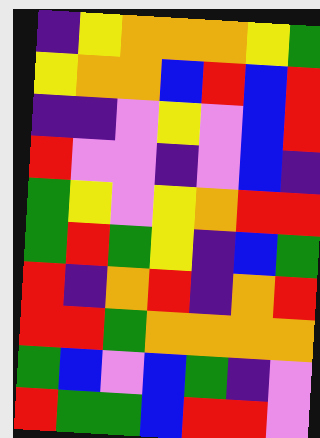[["indigo", "yellow", "orange", "orange", "orange", "yellow", "green"], ["yellow", "orange", "orange", "blue", "red", "blue", "red"], ["indigo", "indigo", "violet", "yellow", "violet", "blue", "red"], ["red", "violet", "violet", "indigo", "violet", "blue", "indigo"], ["green", "yellow", "violet", "yellow", "orange", "red", "red"], ["green", "red", "green", "yellow", "indigo", "blue", "green"], ["red", "indigo", "orange", "red", "indigo", "orange", "red"], ["red", "red", "green", "orange", "orange", "orange", "orange"], ["green", "blue", "violet", "blue", "green", "indigo", "violet"], ["red", "green", "green", "blue", "red", "red", "violet"]]